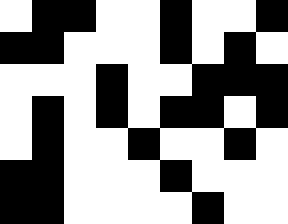[["white", "black", "black", "white", "white", "black", "white", "white", "black"], ["black", "black", "white", "white", "white", "black", "white", "black", "white"], ["white", "white", "white", "black", "white", "white", "black", "black", "black"], ["white", "black", "white", "black", "white", "black", "black", "white", "black"], ["white", "black", "white", "white", "black", "white", "white", "black", "white"], ["black", "black", "white", "white", "white", "black", "white", "white", "white"], ["black", "black", "white", "white", "white", "white", "black", "white", "white"]]